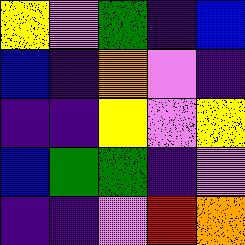[["yellow", "violet", "green", "indigo", "blue"], ["blue", "indigo", "orange", "violet", "indigo"], ["indigo", "indigo", "yellow", "violet", "yellow"], ["blue", "green", "green", "indigo", "violet"], ["indigo", "indigo", "violet", "red", "orange"]]